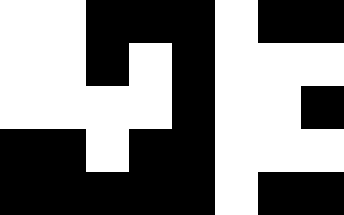[["white", "white", "black", "black", "black", "white", "black", "black"], ["white", "white", "black", "white", "black", "white", "white", "white"], ["white", "white", "white", "white", "black", "white", "white", "black"], ["black", "black", "white", "black", "black", "white", "white", "white"], ["black", "black", "black", "black", "black", "white", "black", "black"]]